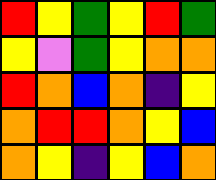[["red", "yellow", "green", "yellow", "red", "green"], ["yellow", "violet", "green", "yellow", "orange", "orange"], ["red", "orange", "blue", "orange", "indigo", "yellow"], ["orange", "red", "red", "orange", "yellow", "blue"], ["orange", "yellow", "indigo", "yellow", "blue", "orange"]]